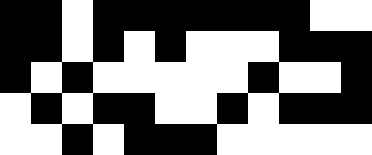[["black", "black", "white", "black", "black", "black", "black", "black", "black", "black", "white", "white"], ["black", "black", "white", "black", "white", "black", "white", "white", "white", "black", "black", "black"], ["black", "white", "black", "white", "white", "white", "white", "white", "black", "white", "white", "black"], ["white", "black", "white", "black", "black", "white", "white", "black", "white", "black", "black", "black"], ["white", "white", "black", "white", "black", "black", "black", "white", "white", "white", "white", "white"]]